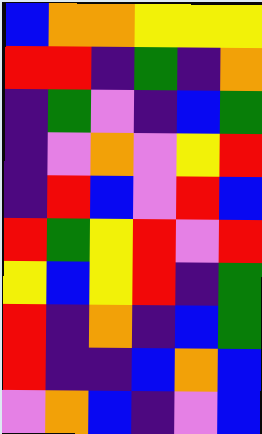[["blue", "orange", "orange", "yellow", "yellow", "yellow"], ["red", "red", "indigo", "green", "indigo", "orange"], ["indigo", "green", "violet", "indigo", "blue", "green"], ["indigo", "violet", "orange", "violet", "yellow", "red"], ["indigo", "red", "blue", "violet", "red", "blue"], ["red", "green", "yellow", "red", "violet", "red"], ["yellow", "blue", "yellow", "red", "indigo", "green"], ["red", "indigo", "orange", "indigo", "blue", "green"], ["red", "indigo", "indigo", "blue", "orange", "blue"], ["violet", "orange", "blue", "indigo", "violet", "blue"]]